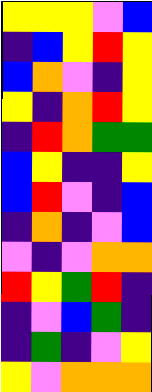[["yellow", "yellow", "yellow", "violet", "blue"], ["indigo", "blue", "yellow", "red", "yellow"], ["blue", "orange", "violet", "indigo", "yellow"], ["yellow", "indigo", "orange", "red", "yellow"], ["indigo", "red", "orange", "green", "green"], ["blue", "yellow", "indigo", "indigo", "yellow"], ["blue", "red", "violet", "indigo", "blue"], ["indigo", "orange", "indigo", "violet", "blue"], ["violet", "indigo", "violet", "orange", "orange"], ["red", "yellow", "green", "red", "indigo"], ["indigo", "violet", "blue", "green", "indigo"], ["indigo", "green", "indigo", "violet", "yellow"], ["yellow", "violet", "orange", "orange", "orange"]]